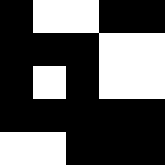[["black", "white", "white", "black", "black"], ["black", "black", "black", "white", "white"], ["black", "white", "black", "white", "white"], ["black", "black", "black", "black", "black"], ["white", "white", "black", "black", "black"]]